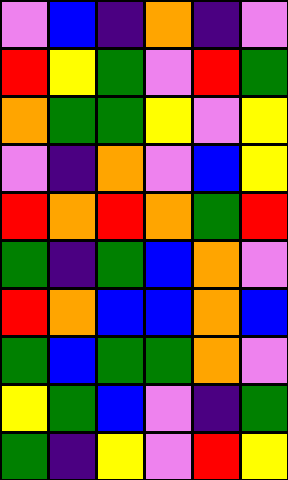[["violet", "blue", "indigo", "orange", "indigo", "violet"], ["red", "yellow", "green", "violet", "red", "green"], ["orange", "green", "green", "yellow", "violet", "yellow"], ["violet", "indigo", "orange", "violet", "blue", "yellow"], ["red", "orange", "red", "orange", "green", "red"], ["green", "indigo", "green", "blue", "orange", "violet"], ["red", "orange", "blue", "blue", "orange", "blue"], ["green", "blue", "green", "green", "orange", "violet"], ["yellow", "green", "blue", "violet", "indigo", "green"], ["green", "indigo", "yellow", "violet", "red", "yellow"]]